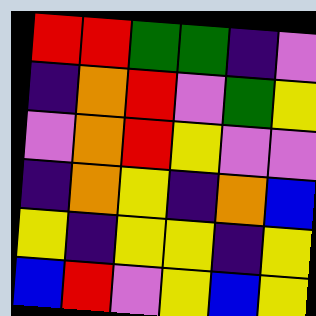[["red", "red", "green", "green", "indigo", "violet"], ["indigo", "orange", "red", "violet", "green", "yellow"], ["violet", "orange", "red", "yellow", "violet", "violet"], ["indigo", "orange", "yellow", "indigo", "orange", "blue"], ["yellow", "indigo", "yellow", "yellow", "indigo", "yellow"], ["blue", "red", "violet", "yellow", "blue", "yellow"]]